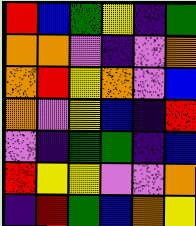[["red", "blue", "green", "yellow", "indigo", "green"], ["orange", "orange", "violet", "indigo", "violet", "orange"], ["orange", "red", "yellow", "orange", "violet", "blue"], ["orange", "violet", "yellow", "blue", "indigo", "red"], ["violet", "indigo", "green", "green", "indigo", "blue"], ["red", "yellow", "yellow", "violet", "violet", "orange"], ["indigo", "red", "green", "blue", "orange", "yellow"]]